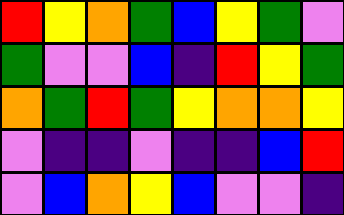[["red", "yellow", "orange", "green", "blue", "yellow", "green", "violet"], ["green", "violet", "violet", "blue", "indigo", "red", "yellow", "green"], ["orange", "green", "red", "green", "yellow", "orange", "orange", "yellow"], ["violet", "indigo", "indigo", "violet", "indigo", "indigo", "blue", "red"], ["violet", "blue", "orange", "yellow", "blue", "violet", "violet", "indigo"]]